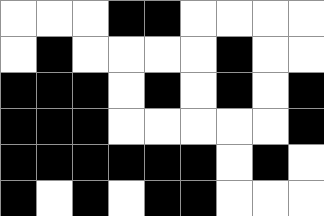[["white", "white", "white", "black", "black", "white", "white", "white", "white"], ["white", "black", "white", "white", "white", "white", "black", "white", "white"], ["black", "black", "black", "white", "black", "white", "black", "white", "black"], ["black", "black", "black", "white", "white", "white", "white", "white", "black"], ["black", "black", "black", "black", "black", "black", "white", "black", "white"], ["black", "white", "black", "white", "black", "black", "white", "white", "white"]]